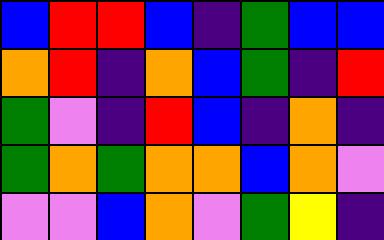[["blue", "red", "red", "blue", "indigo", "green", "blue", "blue"], ["orange", "red", "indigo", "orange", "blue", "green", "indigo", "red"], ["green", "violet", "indigo", "red", "blue", "indigo", "orange", "indigo"], ["green", "orange", "green", "orange", "orange", "blue", "orange", "violet"], ["violet", "violet", "blue", "orange", "violet", "green", "yellow", "indigo"]]